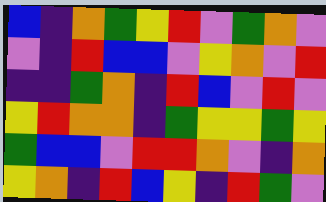[["blue", "indigo", "orange", "green", "yellow", "red", "violet", "green", "orange", "violet"], ["violet", "indigo", "red", "blue", "blue", "violet", "yellow", "orange", "violet", "red"], ["indigo", "indigo", "green", "orange", "indigo", "red", "blue", "violet", "red", "violet"], ["yellow", "red", "orange", "orange", "indigo", "green", "yellow", "yellow", "green", "yellow"], ["green", "blue", "blue", "violet", "red", "red", "orange", "violet", "indigo", "orange"], ["yellow", "orange", "indigo", "red", "blue", "yellow", "indigo", "red", "green", "violet"]]